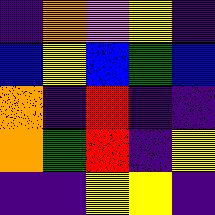[["indigo", "orange", "violet", "yellow", "indigo"], ["blue", "yellow", "blue", "green", "blue"], ["orange", "indigo", "red", "indigo", "indigo"], ["orange", "green", "red", "indigo", "yellow"], ["indigo", "indigo", "yellow", "yellow", "indigo"]]